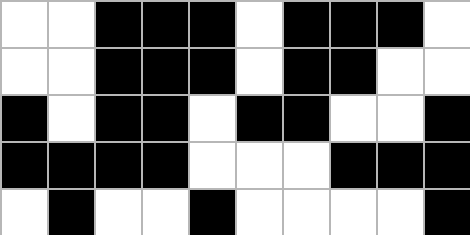[["white", "white", "black", "black", "black", "white", "black", "black", "black", "white"], ["white", "white", "black", "black", "black", "white", "black", "black", "white", "white"], ["black", "white", "black", "black", "white", "black", "black", "white", "white", "black"], ["black", "black", "black", "black", "white", "white", "white", "black", "black", "black"], ["white", "black", "white", "white", "black", "white", "white", "white", "white", "black"]]